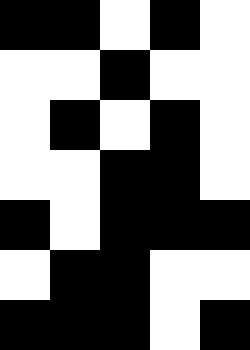[["black", "black", "white", "black", "white"], ["white", "white", "black", "white", "white"], ["white", "black", "white", "black", "white"], ["white", "white", "black", "black", "white"], ["black", "white", "black", "black", "black"], ["white", "black", "black", "white", "white"], ["black", "black", "black", "white", "black"]]